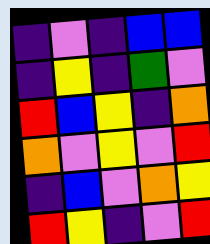[["indigo", "violet", "indigo", "blue", "blue"], ["indigo", "yellow", "indigo", "green", "violet"], ["red", "blue", "yellow", "indigo", "orange"], ["orange", "violet", "yellow", "violet", "red"], ["indigo", "blue", "violet", "orange", "yellow"], ["red", "yellow", "indigo", "violet", "red"]]